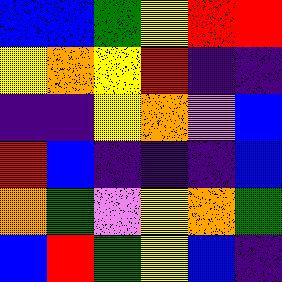[["blue", "blue", "green", "yellow", "red", "red"], ["yellow", "orange", "yellow", "red", "indigo", "indigo"], ["indigo", "indigo", "yellow", "orange", "violet", "blue"], ["red", "blue", "indigo", "indigo", "indigo", "blue"], ["orange", "green", "violet", "yellow", "orange", "green"], ["blue", "red", "green", "yellow", "blue", "indigo"]]